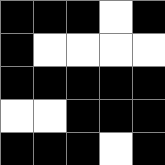[["black", "black", "black", "white", "black"], ["black", "white", "white", "white", "white"], ["black", "black", "black", "black", "black"], ["white", "white", "black", "black", "black"], ["black", "black", "black", "white", "black"]]